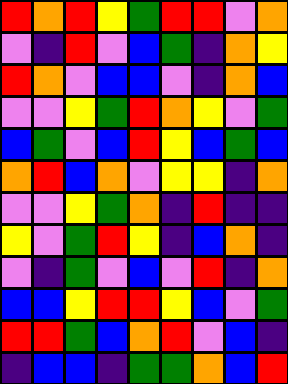[["red", "orange", "red", "yellow", "green", "red", "red", "violet", "orange"], ["violet", "indigo", "red", "violet", "blue", "green", "indigo", "orange", "yellow"], ["red", "orange", "violet", "blue", "blue", "violet", "indigo", "orange", "blue"], ["violet", "violet", "yellow", "green", "red", "orange", "yellow", "violet", "green"], ["blue", "green", "violet", "blue", "red", "yellow", "blue", "green", "blue"], ["orange", "red", "blue", "orange", "violet", "yellow", "yellow", "indigo", "orange"], ["violet", "violet", "yellow", "green", "orange", "indigo", "red", "indigo", "indigo"], ["yellow", "violet", "green", "red", "yellow", "indigo", "blue", "orange", "indigo"], ["violet", "indigo", "green", "violet", "blue", "violet", "red", "indigo", "orange"], ["blue", "blue", "yellow", "red", "red", "yellow", "blue", "violet", "green"], ["red", "red", "green", "blue", "orange", "red", "violet", "blue", "indigo"], ["indigo", "blue", "blue", "indigo", "green", "green", "orange", "blue", "red"]]